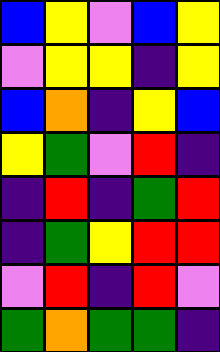[["blue", "yellow", "violet", "blue", "yellow"], ["violet", "yellow", "yellow", "indigo", "yellow"], ["blue", "orange", "indigo", "yellow", "blue"], ["yellow", "green", "violet", "red", "indigo"], ["indigo", "red", "indigo", "green", "red"], ["indigo", "green", "yellow", "red", "red"], ["violet", "red", "indigo", "red", "violet"], ["green", "orange", "green", "green", "indigo"]]